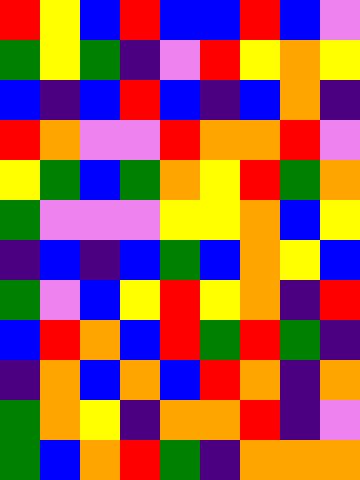[["red", "yellow", "blue", "red", "blue", "blue", "red", "blue", "violet"], ["green", "yellow", "green", "indigo", "violet", "red", "yellow", "orange", "yellow"], ["blue", "indigo", "blue", "red", "blue", "indigo", "blue", "orange", "indigo"], ["red", "orange", "violet", "violet", "red", "orange", "orange", "red", "violet"], ["yellow", "green", "blue", "green", "orange", "yellow", "red", "green", "orange"], ["green", "violet", "violet", "violet", "yellow", "yellow", "orange", "blue", "yellow"], ["indigo", "blue", "indigo", "blue", "green", "blue", "orange", "yellow", "blue"], ["green", "violet", "blue", "yellow", "red", "yellow", "orange", "indigo", "red"], ["blue", "red", "orange", "blue", "red", "green", "red", "green", "indigo"], ["indigo", "orange", "blue", "orange", "blue", "red", "orange", "indigo", "orange"], ["green", "orange", "yellow", "indigo", "orange", "orange", "red", "indigo", "violet"], ["green", "blue", "orange", "red", "green", "indigo", "orange", "orange", "orange"]]